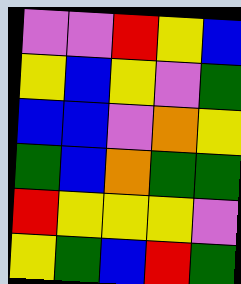[["violet", "violet", "red", "yellow", "blue"], ["yellow", "blue", "yellow", "violet", "green"], ["blue", "blue", "violet", "orange", "yellow"], ["green", "blue", "orange", "green", "green"], ["red", "yellow", "yellow", "yellow", "violet"], ["yellow", "green", "blue", "red", "green"]]